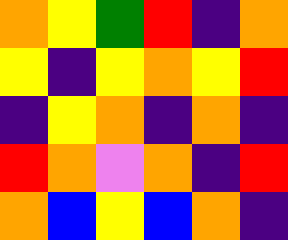[["orange", "yellow", "green", "red", "indigo", "orange"], ["yellow", "indigo", "yellow", "orange", "yellow", "red"], ["indigo", "yellow", "orange", "indigo", "orange", "indigo"], ["red", "orange", "violet", "orange", "indigo", "red"], ["orange", "blue", "yellow", "blue", "orange", "indigo"]]